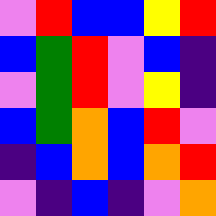[["violet", "red", "blue", "blue", "yellow", "red"], ["blue", "green", "red", "violet", "blue", "indigo"], ["violet", "green", "red", "violet", "yellow", "indigo"], ["blue", "green", "orange", "blue", "red", "violet"], ["indigo", "blue", "orange", "blue", "orange", "red"], ["violet", "indigo", "blue", "indigo", "violet", "orange"]]